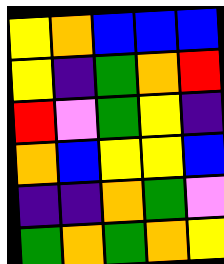[["yellow", "orange", "blue", "blue", "blue"], ["yellow", "indigo", "green", "orange", "red"], ["red", "violet", "green", "yellow", "indigo"], ["orange", "blue", "yellow", "yellow", "blue"], ["indigo", "indigo", "orange", "green", "violet"], ["green", "orange", "green", "orange", "yellow"]]